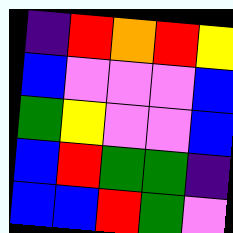[["indigo", "red", "orange", "red", "yellow"], ["blue", "violet", "violet", "violet", "blue"], ["green", "yellow", "violet", "violet", "blue"], ["blue", "red", "green", "green", "indigo"], ["blue", "blue", "red", "green", "violet"]]